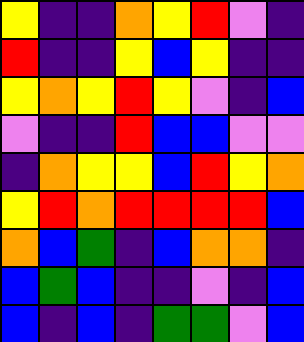[["yellow", "indigo", "indigo", "orange", "yellow", "red", "violet", "indigo"], ["red", "indigo", "indigo", "yellow", "blue", "yellow", "indigo", "indigo"], ["yellow", "orange", "yellow", "red", "yellow", "violet", "indigo", "blue"], ["violet", "indigo", "indigo", "red", "blue", "blue", "violet", "violet"], ["indigo", "orange", "yellow", "yellow", "blue", "red", "yellow", "orange"], ["yellow", "red", "orange", "red", "red", "red", "red", "blue"], ["orange", "blue", "green", "indigo", "blue", "orange", "orange", "indigo"], ["blue", "green", "blue", "indigo", "indigo", "violet", "indigo", "blue"], ["blue", "indigo", "blue", "indigo", "green", "green", "violet", "blue"]]